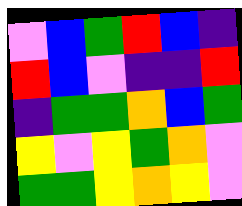[["violet", "blue", "green", "red", "blue", "indigo"], ["red", "blue", "violet", "indigo", "indigo", "red"], ["indigo", "green", "green", "orange", "blue", "green"], ["yellow", "violet", "yellow", "green", "orange", "violet"], ["green", "green", "yellow", "orange", "yellow", "violet"]]